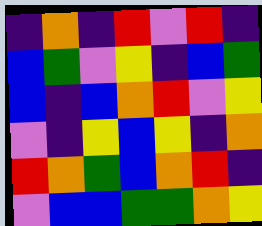[["indigo", "orange", "indigo", "red", "violet", "red", "indigo"], ["blue", "green", "violet", "yellow", "indigo", "blue", "green"], ["blue", "indigo", "blue", "orange", "red", "violet", "yellow"], ["violet", "indigo", "yellow", "blue", "yellow", "indigo", "orange"], ["red", "orange", "green", "blue", "orange", "red", "indigo"], ["violet", "blue", "blue", "green", "green", "orange", "yellow"]]